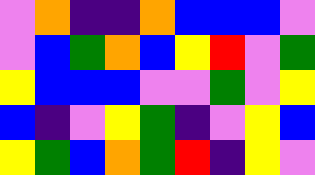[["violet", "orange", "indigo", "indigo", "orange", "blue", "blue", "blue", "violet"], ["violet", "blue", "green", "orange", "blue", "yellow", "red", "violet", "green"], ["yellow", "blue", "blue", "blue", "violet", "violet", "green", "violet", "yellow"], ["blue", "indigo", "violet", "yellow", "green", "indigo", "violet", "yellow", "blue"], ["yellow", "green", "blue", "orange", "green", "red", "indigo", "yellow", "violet"]]